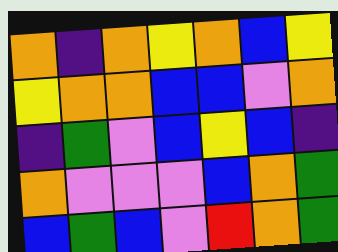[["orange", "indigo", "orange", "yellow", "orange", "blue", "yellow"], ["yellow", "orange", "orange", "blue", "blue", "violet", "orange"], ["indigo", "green", "violet", "blue", "yellow", "blue", "indigo"], ["orange", "violet", "violet", "violet", "blue", "orange", "green"], ["blue", "green", "blue", "violet", "red", "orange", "green"]]